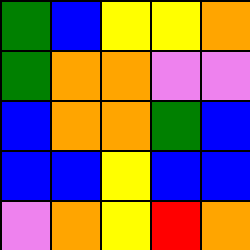[["green", "blue", "yellow", "yellow", "orange"], ["green", "orange", "orange", "violet", "violet"], ["blue", "orange", "orange", "green", "blue"], ["blue", "blue", "yellow", "blue", "blue"], ["violet", "orange", "yellow", "red", "orange"]]